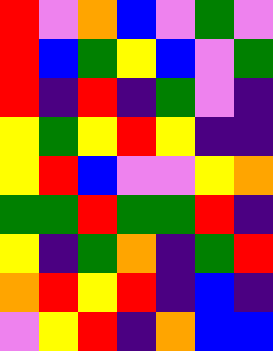[["red", "violet", "orange", "blue", "violet", "green", "violet"], ["red", "blue", "green", "yellow", "blue", "violet", "green"], ["red", "indigo", "red", "indigo", "green", "violet", "indigo"], ["yellow", "green", "yellow", "red", "yellow", "indigo", "indigo"], ["yellow", "red", "blue", "violet", "violet", "yellow", "orange"], ["green", "green", "red", "green", "green", "red", "indigo"], ["yellow", "indigo", "green", "orange", "indigo", "green", "red"], ["orange", "red", "yellow", "red", "indigo", "blue", "indigo"], ["violet", "yellow", "red", "indigo", "orange", "blue", "blue"]]